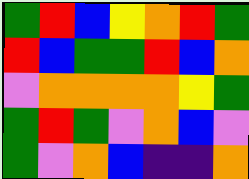[["green", "red", "blue", "yellow", "orange", "red", "green"], ["red", "blue", "green", "green", "red", "blue", "orange"], ["violet", "orange", "orange", "orange", "orange", "yellow", "green"], ["green", "red", "green", "violet", "orange", "blue", "violet"], ["green", "violet", "orange", "blue", "indigo", "indigo", "orange"]]